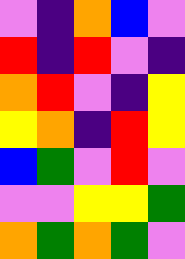[["violet", "indigo", "orange", "blue", "violet"], ["red", "indigo", "red", "violet", "indigo"], ["orange", "red", "violet", "indigo", "yellow"], ["yellow", "orange", "indigo", "red", "yellow"], ["blue", "green", "violet", "red", "violet"], ["violet", "violet", "yellow", "yellow", "green"], ["orange", "green", "orange", "green", "violet"]]